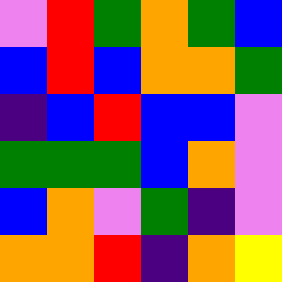[["violet", "red", "green", "orange", "green", "blue"], ["blue", "red", "blue", "orange", "orange", "green"], ["indigo", "blue", "red", "blue", "blue", "violet"], ["green", "green", "green", "blue", "orange", "violet"], ["blue", "orange", "violet", "green", "indigo", "violet"], ["orange", "orange", "red", "indigo", "orange", "yellow"]]